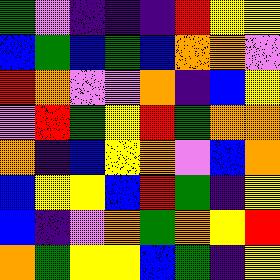[["green", "violet", "indigo", "indigo", "indigo", "red", "yellow", "yellow"], ["blue", "green", "blue", "green", "blue", "orange", "orange", "violet"], ["red", "orange", "violet", "violet", "orange", "indigo", "blue", "yellow"], ["violet", "red", "green", "yellow", "red", "green", "orange", "orange"], ["orange", "indigo", "blue", "yellow", "orange", "violet", "blue", "orange"], ["blue", "yellow", "yellow", "blue", "red", "green", "indigo", "yellow"], ["blue", "indigo", "violet", "orange", "green", "orange", "yellow", "red"], ["orange", "green", "yellow", "yellow", "blue", "green", "indigo", "yellow"]]